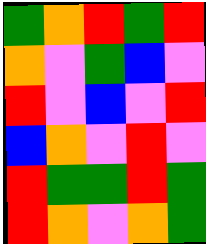[["green", "orange", "red", "green", "red"], ["orange", "violet", "green", "blue", "violet"], ["red", "violet", "blue", "violet", "red"], ["blue", "orange", "violet", "red", "violet"], ["red", "green", "green", "red", "green"], ["red", "orange", "violet", "orange", "green"]]